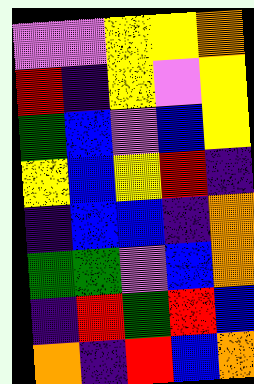[["violet", "violet", "yellow", "yellow", "orange"], ["red", "indigo", "yellow", "violet", "yellow"], ["green", "blue", "violet", "blue", "yellow"], ["yellow", "blue", "yellow", "red", "indigo"], ["indigo", "blue", "blue", "indigo", "orange"], ["green", "green", "violet", "blue", "orange"], ["indigo", "red", "green", "red", "blue"], ["orange", "indigo", "red", "blue", "orange"]]